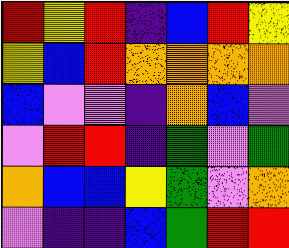[["red", "yellow", "red", "indigo", "blue", "red", "yellow"], ["yellow", "blue", "red", "orange", "orange", "orange", "orange"], ["blue", "violet", "violet", "indigo", "orange", "blue", "violet"], ["violet", "red", "red", "indigo", "green", "violet", "green"], ["orange", "blue", "blue", "yellow", "green", "violet", "orange"], ["violet", "indigo", "indigo", "blue", "green", "red", "red"]]